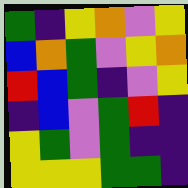[["green", "indigo", "yellow", "orange", "violet", "yellow"], ["blue", "orange", "green", "violet", "yellow", "orange"], ["red", "blue", "green", "indigo", "violet", "yellow"], ["indigo", "blue", "violet", "green", "red", "indigo"], ["yellow", "green", "violet", "green", "indigo", "indigo"], ["yellow", "yellow", "yellow", "green", "green", "indigo"]]